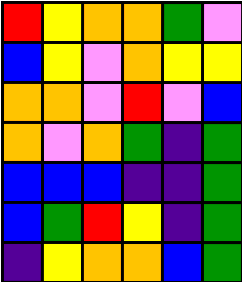[["red", "yellow", "orange", "orange", "green", "violet"], ["blue", "yellow", "violet", "orange", "yellow", "yellow"], ["orange", "orange", "violet", "red", "violet", "blue"], ["orange", "violet", "orange", "green", "indigo", "green"], ["blue", "blue", "blue", "indigo", "indigo", "green"], ["blue", "green", "red", "yellow", "indigo", "green"], ["indigo", "yellow", "orange", "orange", "blue", "green"]]